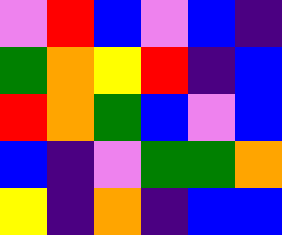[["violet", "red", "blue", "violet", "blue", "indigo"], ["green", "orange", "yellow", "red", "indigo", "blue"], ["red", "orange", "green", "blue", "violet", "blue"], ["blue", "indigo", "violet", "green", "green", "orange"], ["yellow", "indigo", "orange", "indigo", "blue", "blue"]]